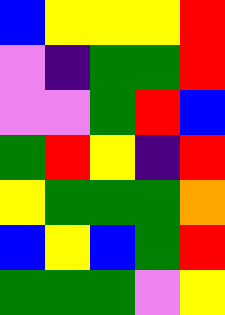[["blue", "yellow", "yellow", "yellow", "red"], ["violet", "indigo", "green", "green", "red"], ["violet", "violet", "green", "red", "blue"], ["green", "red", "yellow", "indigo", "red"], ["yellow", "green", "green", "green", "orange"], ["blue", "yellow", "blue", "green", "red"], ["green", "green", "green", "violet", "yellow"]]